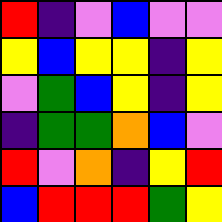[["red", "indigo", "violet", "blue", "violet", "violet"], ["yellow", "blue", "yellow", "yellow", "indigo", "yellow"], ["violet", "green", "blue", "yellow", "indigo", "yellow"], ["indigo", "green", "green", "orange", "blue", "violet"], ["red", "violet", "orange", "indigo", "yellow", "red"], ["blue", "red", "red", "red", "green", "yellow"]]